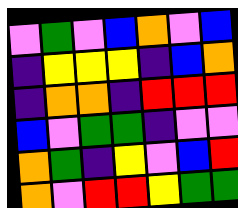[["violet", "green", "violet", "blue", "orange", "violet", "blue"], ["indigo", "yellow", "yellow", "yellow", "indigo", "blue", "orange"], ["indigo", "orange", "orange", "indigo", "red", "red", "red"], ["blue", "violet", "green", "green", "indigo", "violet", "violet"], ["orange", "green", "indigo", "yellow", "violet", "blue", "red"], ["orange", "violet", "red", "red", "yellow", "green", "green"]]